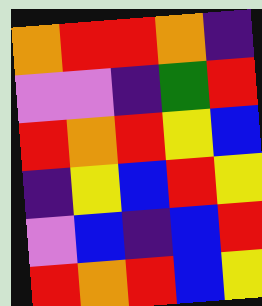[["orange", "red", "red", "orange", "indigo"], ["violet", "violet", "indigo", "green", "red"], ["red", "orange", "red", "yellow", "blue"], ["indigo", "yellow", "blue", "red", "yellow"], ["violet", "blue", "indigo", "blue", "red"], ["red", "orange", "red", "blue", "yellow"]]